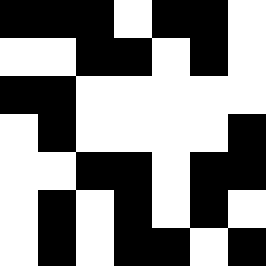[["black", "black", "black", "white", "black", "black", "white"], ["white", "white", "black", "black", "white", "black", "white"], ["black", "black", "white", "white", "white", "white", "white"], ["white", "black", "white", "white", "white", "white", "black"], ["white", "white", "black", "black", "white", "black", "black"], ["white", "black", "white", "black", "white", "black", "white"], ["white", "black", "white", "black", "black", "white", "black"]]